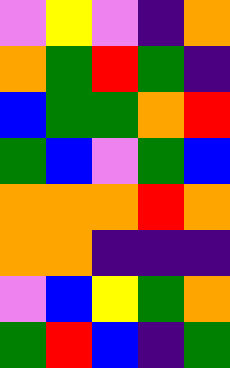[["violet", "yellow", "violet", "indigo", "orange"], ["orange", "green", "red", "green", "indigo"], ["blue", "green", "green", "orange", "red"], ["green", "blue", "violet", "green", "blue"], ["orange", "orange", "orange", "red", "orange"], ["orange", "orange", "indigo", "indigo", "indigo"], ["violet", "blue", "yellow", "green", "orange"], ["green", "red", "blue", "indigo", "green"]]